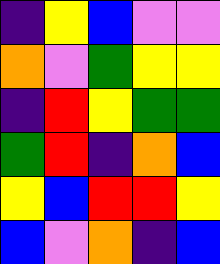[["indigo", "yellow", "blue", "violet", "violet"], ["orange", "violet", "green", "yellow", "yellow"], ["indigo", "red", "yellow", "green", "green"], ["green", "red", "indigo", "orange", "blue"], ["yellow", "blue", "red", "red", "yellow"], ["blue", "violet", "orange", "indigo", "blue"]]